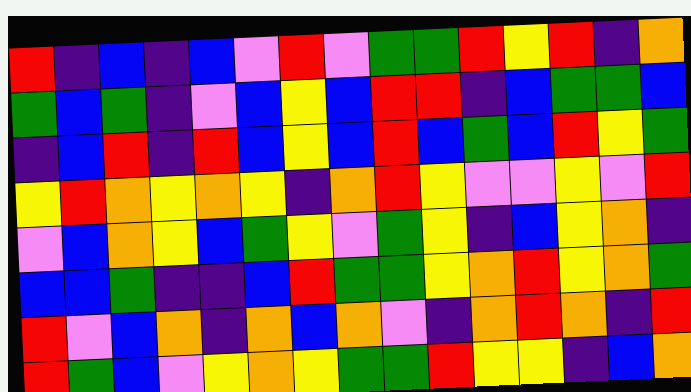[["red", "indigo", "blue", "indigo", "blue", "violet", "red", "violet", "green", "green", "red", "yellow", "red", "indigo", "orange"], ["green", "blue", "green", "indigo", "violet", "blue", "yellow", "blue", "red", "red", "indigo", "blue", "green", "green", "blue"], ["indigo", "blue", "red", "indigo", "red", "blue", "yellow", "blue", "red", "blue", "green", "blue", "red", "yellow", "green"], ["yellow", "red", "orange", "yellow", "orange", "yellow", "indigo", "orange", "red", "yellow", "violet", "violet", "yellow", "violet", "red"], ["violet", "blue", "orange", "yellow", "blue", "green", "yellow", "violet", "green", "yellow", "indigo", "blue", "yellow", "orange", "indigo"], ["blue", "blue", "green", "indigo", "indigo", "blue", "red", "green", "green", "yellow", "orange", "red", "yellow", "orange", "green"], ["red", "violet", "blue", "orange", "indigo", "orange", "blue", "orange", "violet", "indigo", "orange", "red", "orange", "indigo", "red"], ["red", "green", "blue", "violet", "yellow", "orange", "yellow", "green", "green", "red", "yellow", "yellow", "indigo", "blue", "orange"]]